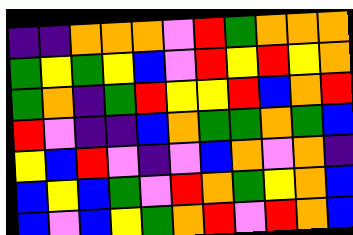[["indigo", "indigo", "orange", "orange", "orange", "violet", "red", "green", "orange", "orange", "orange"], ["green", "yellow", "green", "yellow", "blue", "violet", "red", "yellow", "red", "yellow", "orange"], ["green", "orange", "indigo", "green", "red", "yellow", "yellow", "red", "blue", "orange", "red"], ["red", "violet", "indigo", "indigo", "blue", "orange", "green", "green", "orange", "green", "blue"], ["yellow", "blue", "red", "violet", "indigo", "violet", "blue", "orange", "violet", "orange", "indigo"], ["blue", "yellow", "blue", "green", "violet", "red", "orange", "green", "yellow", "orange", "blue"], ["blue", "violet", "blue", "yellow", "green", "orange", "red", "violet", "red", "orange", "blue"]]